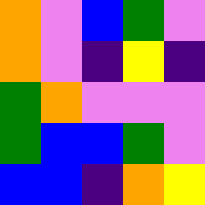[["orange", "violet", "blue", "green", "violet"], ["orange", "violet", "indigo", "yellow", "indigo"], ["green", "orange", "violet", "violet", "violet"], ["green", "blue", "blue", "green", "violet"], ["blue", "blue", "indigo", "orange", "yellow"]]